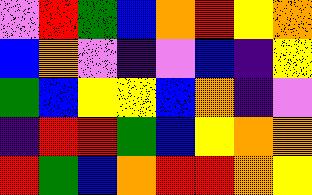[["violet", "red", "green", "blue", "orange", "red", "yellow", "orange"], ["blue", "orange", "violet", "indigo", "violet", "blue", "indigo", "yellow"], ["green", "blue", "yellow", "yellow", "blue", "orange", "indigo", "violet"], ["indigo", "red", "red", "green", "blue", "yellow", "orange", "orange"], ["red", "green", "blue", "orange", "red", "red", "orange", "yellow"]]